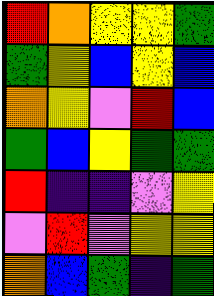[["red", "orange", "yellow", "yellow", "green"], ["green", "yellow", "blue", "yellow", "blue"], ["orange", "yellow", "violet", "red", "blue"], ["green", "blue", "yellow", "green", "green"], ["red", "indigo", "indigo", "violet", "yellow"], ["violet", "red", "violet", "yellow", "yellow"], ["orange", "blue", "green", "indigo", "green"]]